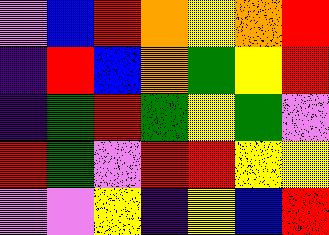[["violet", "blue", "red", "orange", "yellow", "orange", "red"], ["indigo", "red", "blue", "orange", "green", "yellow", "red"], ["indigo", "green", "red", "green", "yellow", "green", "violet"], ["red", "green", "violet", "red", "red", "yellow", "yellow"], ["violet", "violet", "yellow", "indigo", "yellow", "blue", "red"]]